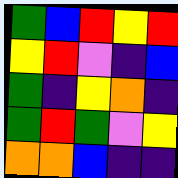[["green", "blue", "red", "yellow", "red"], ["yellow", "red", "violet", "indigo", "blue"], ["green", "indigo", "yellow", "orange", "indigo"], ["green", "red", "green", "violet", "yellow"], ["orange", "orange", "blue", "indigo", "indigo"]]